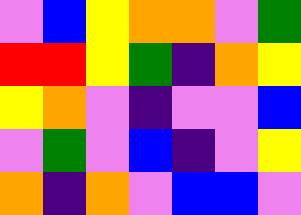[["violet", "blue", "yellow", "orange", "orange", "violet", "green"], ["red", "red", "yellow", "green", "indigo", "orange", "yellow"], ["yellow", "orange", "violet", "indigo", "violet", "violet", "blue"], ["violet", "green", "violet", "blue", "indigo", "violet", "yellow"], ["orange", "indigo", "orange", "violet", "blue", "blue", "violet"]]